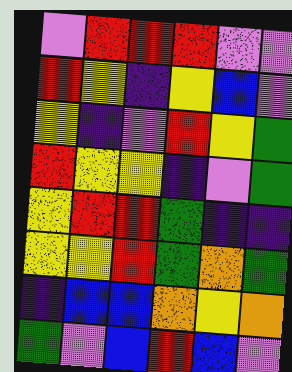[["violet", "red", "red", "red", "violet", "violet"], ["red", "yellow", "indigo", "yellow", "blue", "violet"], ["yellow", "indigo", "violet", "red", "yellow", "green"], ["red", "yellow", "yellow", "indigo", "violet", "green"], ["yellow", "red", "red", "green", "indigo", "indigo"], ["yellow", "yellow", "red", "green", "orange", "green"], ["indigo", "blue", "blue", "orange", "yellow", "orange"], ["green", "violet", "blue", "red", "blue", "violet"]]